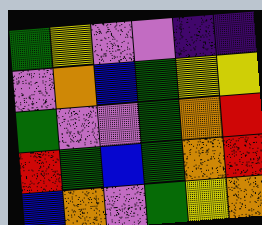[["green", "yellow", "violet", "violet", "indigo", "indigo"], ["violet", "orange", "blue", "green", "yellow", "yellow"], ["green", "violet", "violet", "green", "orange", "red"], ["red", "green", "blue", "green", "orange", "red"], ["blue", "orange", "violet", "green", "yellow", "orange"]]